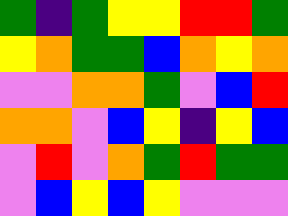[["green", "indigo", "green", "yellow", "yellow", "red", "red", "green"], ["yellow", "orange", "green", "green", "blue", "orange", "yellow", "orange"], ["violet", "violet", "orange", "orange", "green", "violet", "blue", "red"], ["orange", "orange", "violet", "blue", "yellow", "indigo", "yellow", "blue"], ["violet", "red", "violet", "orange", "green", "red", "green", "green"], ["violet", "blue", "yellow", "blue", "yellow", "violet", "violet", "violet"]]